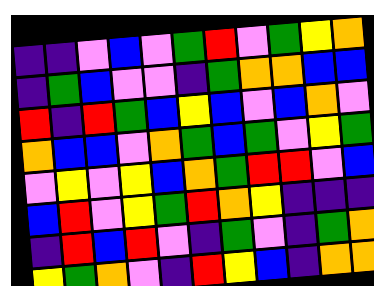[["indigo", "indigo", "violet", "blue", "violet", "green", "red", "violet", "green", "yellow", "orange"], ["indigo", "green", "blue", "violet", "violet", "indigo", "green", "orange", "orange", "blue", "blue"], ["red", "indigo", "red", "green", "blue", "yellow", "blue", "violet", "blue", "orange", "violet"], ["orange", "blue", "blue", "violet", "orange", "green", "blue", "green", "violet", "yellow", "green"], ["violet", "yellow", "violet", "yellow", "blue", "orange", "green", "red", "red", "violet", "blue"], ["blue", "red", "violet", "yellow", "green", "red", "orange", "yellow", "indigo", "indigo", "indigo"], ["indigo", "red", "blue", "red", "violet", "indigo", "green", "violet", "indigo", "green", "orange"], ["yellow", "green", "orange", "violet", "indigo", "red", "yellow", "blue", "indigo", "orange", "orange"]]